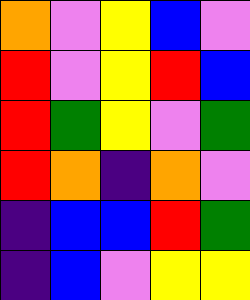[["orange", "violet", "yellow", "blue", "violet"], ["red", "violet", "yellow", "red", "blue"], ["red", "green", "yellow", "violet", "green"], ["red", "orange", "indigo", "orange", "violet"], ["indigo", "blue", "blue", "red", "green"], ["indigo", "blue", "violet", "yellow", "yellow"]]